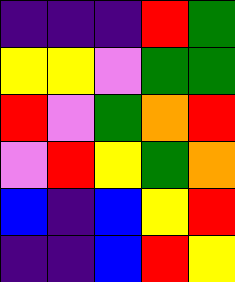[["indigo", "indigo", "indigo", "red", "green"], ["yellow", "yellow", "violet", "green", "green"], ["red", "violet", "green", "orange", "red"], ["violet", "red", "yellow", "green", "orange"], ["blue", "indigo", "blue", "yellow", "red"], ["indigo", "indigo", "blue", "red", "yellow"]]